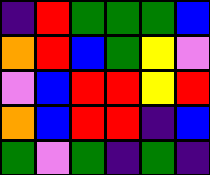[["indigo", "red", "green", "green", "green", "blue"], ["orange", "red", "blue", "green", "yellow", "violet"], ["violet", "blue", "red", "red", "yellow", "red"], ["orange", "blue", "red", "red", "indigo", "blue"], ["green", "violet", "green", "indigo", "green", "indigo"]]